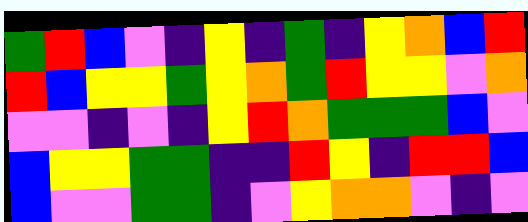[["green", "red", "blue", "violet", "indigo", "yellow", "indigo", "green", "indigo", "yellow", "orange", "blue", "red"], ["red", "blue", "yellow", "yellow", "green", "yellow", "orange", "green", "red", "yellow", "yellow", "violet", "orange"], ["violet", "violet", "indigo", "violet", "indigo", "yellow", "red", "orange", "green", "green", "green", "blue", "violet"], ["blue", "yellow", "yellow", "green", "green", "indigo", "indigo", "red", "yellow", "indigo", "red", "red", "blue"], ["blue", "violet", "violet", "green", "green", "indigo", "violet", "yellow", "orange", "orange", "violet", "indigo", "violet"]]